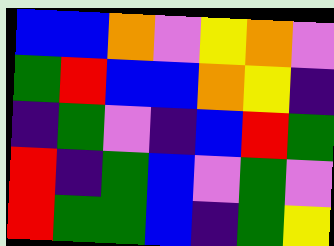[["blue", "blue", "orange", "violet", "yellow", "orange", "violet"], ["green", "red", "blue", "blue", "orange", "yellow", "indigo"], ["indigo", "green", "violet", "indigo", "blue", "red", "green"], ["red", "indigo", "green", "blue", "violet", "green", "violet"], ["red", "green", "green", "blue", "indigo", "green", "yellow"]]